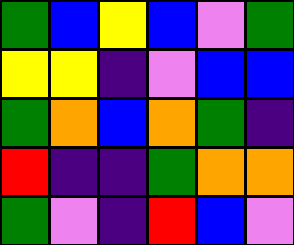[["green", "blue", "yellow", "blue", "violet", "green"], ["yellow", "yellow", "indigo", "violet", "blue", "blue"], ["green", "orange", "blue", "orange", "green", "indigo"], ["red", "indigo", "indigo", "green", "orange", "orange"], ["green", "violet", "indigo", "red", "blue", "violet"]]